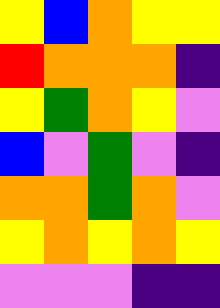[["yellow", "blue", "orange", "yellow", "yellow"], ["red", "orange", "orange", "orange", "indigo"], ["yellow", "green", "orange", "yellow", "violet"], ["blue", "violet", "green", "violet", "indigo"], ["orange", "orange", "green", "orange", "violet"], ["yellow", "orange", "yellow", "orange", "yellow"], ["violet", "violet", "violet", "indigo", "indigo"]]